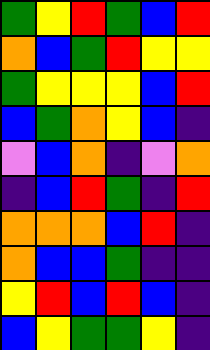[["green", "yellow", "red", "green", "blue", "red"], ["orange", "blue", "green", "red", "yellow", "yellow"], ["green", "yellow", "yellow", "yellow", "blue", "red"], ["blue", "green", "orange", "yellow", "blue", "indigo"], ["violet", "blue", "orange", "indigo", "violet", "orange"], ["indigo", "blue", "red", "green", "indigo", "red"], ["orange", "orange", "orange", "blue", "red", "indigo"], ["orange", "blue", "blue", "green", "indigo", "indigo"], ["yellow", "red", "blue", "red", "blue", "indigo"], ["blue", "yellow", "green", "green", "yellow", "indigo"]]